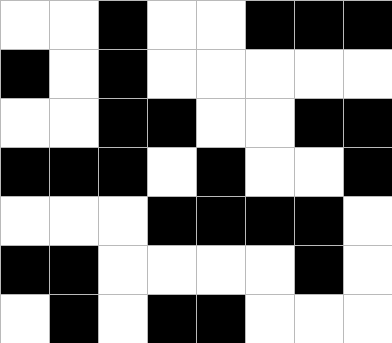[["white", "white", "black", "white", "white", "black", "black", "black"], ["black", "white", "black", "white", "white", "white", "white", "white"], ["white", "white", "black", "black", "white", "white", "black", "black"], ["black", "black", "black", "white", "black", "white", "white", "black"], ["white", "white", "white", "black", "black", "black", "black", "white"], ["black", "black", "white", "white", "white", "white", "black", "white"], ["white", "black", "white", "black", "black", "white", "white", "white"]]